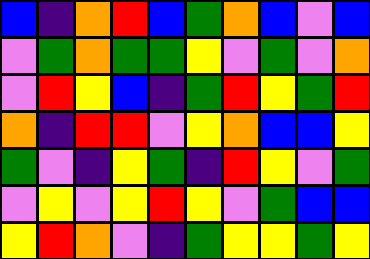[["blue", "indigo", "orange", "red", "blue", "green", "orange", "blue", "violet", "blue"], ["violet", "green", "orange", "green", "green", "yellow", "violet", "green", "violet", "orange"], ["violet", "red", "yellow", "blue", "indigo", "green", "red", "yellow", "green", "red"], ["orange", "indigo", "red", "red", "violet", "yellow", "orange", "blue", "blue", "yellow"], ["green", "violet", "indigo", "yellow", "green", "indigo", "red", "yellow", "violet", "green"], ["violet", "yellow", "violet", "yellow", "red", "yellow", "violet", "green", "blue", "blue"], ["yellow", "red", "orange", "violet", "indigo", "green", "yellow", "yellow", "green", "yellow"]]